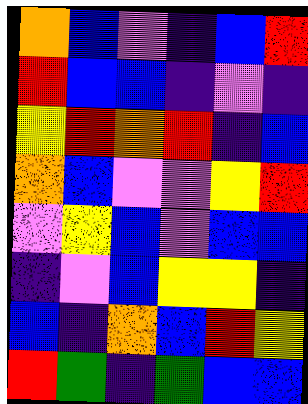[["orange", "blue", "violet", "indigo", "blue", "red"], ["red", "blue", "blue", "indigo", "violet", "indigo"], ["yellow", "red", "orange", "red", "indigo", "blue"], ["orange", "blue", "violet", "violet", "yellow", "red"], ["violet", "yellow", "blue", "violet", "blue", "blue"], ["indigo", "violet", "blue", "yellow", "yellow", "indigo"], ["blue", "indigo", "orange", "blue", "red", "yellow"], ["red", "green", "indigo", "green", "blue", "blue"]]